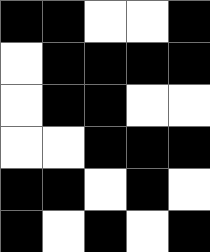[["black", "black", "white", "white", "black"], ["white", "black", "black", "black", "black"], ["white", "black", "black", "white", "white"], ["white", "white", "black", "black", "black"], ["black", "black", "white", "black", "white"], ["black", "white", "black", "white", "black"]]